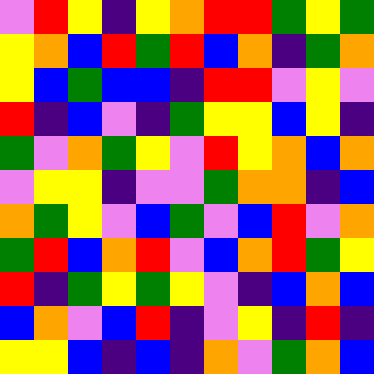[["violet", "red", "yellow", "indigo", "yellow", "orange", "red", "red", "green", "yellow", "green"], ["yellow", "orange", "blue", "red", "green", "red", "blue", "orange", "indigo", "green", "orange"], ["yellow", "blue", "green", "blue", "blue", "indigo", "red", "red", "violet", "yellow", "violet"], ["red", "indigo", "blue", "violet", "indigo", "green", "yellow", "yellow", "blue", "yellow", "indigo"], ["green", "violet", "orange", "green", "yellow", "violet", "red", "yellow", "orange", "blue", "orange"], ["violet", "yellow", "yellow", "indigo", "violet", "violet", "green", "orange", "orange", "indigo", "blue"], ["orange", "green", "yellow", "violet", "blue", "green", "violet", "blue", "red", "violet", "orange"], ["green", "red", "blue", "orange", "red", "violet", "blue", "orange", "red", "green", "yellow"], ["red", "indigo", "green", "yellow", "green", "yellow", "violet", "indigo", "blue", "orange", "blue"], ["blue", "orange", "violet", "blue", "red", "indigo", "violet", "yellow", "indigo", "red", "indigo"], ["yellow", "yellow", "blue", "indigo", "blue", "indigo", "orange", "violet", "green", "orange", "blue"]]